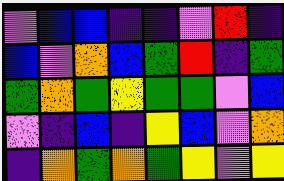[["violet", "blue", "blue", "indigo", "indigo", "violet", "red", "indigo"], ["blue", "violet", "orange", "blue", "green", "red", "indigo", "green"], ["green", "orange", "green", "yellow", "green", "green", "violet", "blue"], ["violet", "indigo", "blue", "indigo", "yellow", "blue", "violet", "orange"], ["indigo", "orange", "green", "orange", "green", "yellow", "violet", "yellow"]]